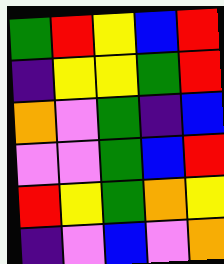[["green", "red", "yellow", "blue", "red"], ["indigo", "yellow", "yellow", "green", "red"], ["orange", "violet", "green", "indigo", "blue"], ["violet", "violet", "green", "blue", "red"], ["red", "yellow", "green", "orange", "yellow"], ["indigo", "violet", "blue", "violet", "orange"]]